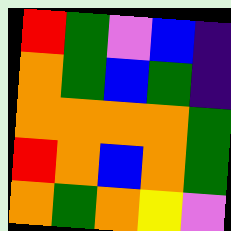[["red", "green", "violet", "blue", "indigo"], ["orange", "green", "blue", "green", "indigo"], ["orange", "orange", "orange", "orange", "green"], ["red", "orange", "blue", "orange", "green"], ["orange", "green", "orange", "yellow", "violet"]]